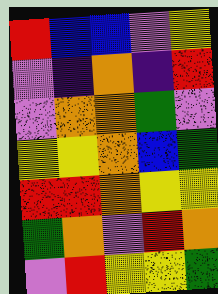[["red", "blue", "blue", "violet", "yellow"], ["violet", "indigo", "orange", "indigo", "red"], ["violet", "orange", "orange", "green", "violet"], ["yellow", "yellow", "orange", "blue", "green"], ["red", "red", "orange", "yellow", "yellow"], ["green", "orange", "violet", "red", "orange"], ["violet", "red", "yellow", "yellow", "green"]]